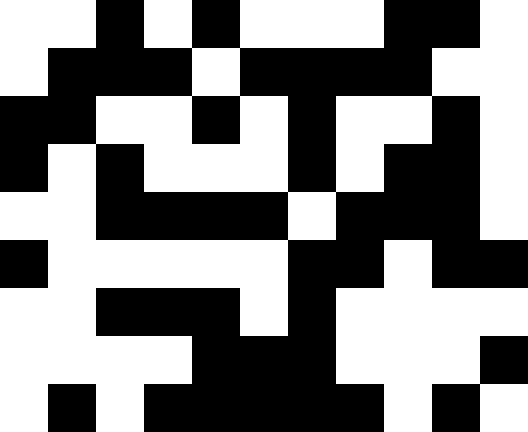[["white", "white", "black", "white", "black", "white", "white", "white", "black", "black", "white"], ["white", "black", "black", "black", "white", "black", "black", "black", "black", "white", "white"], ["black", "black", "white", "white", "black", "white", "black", "white", "white", "black", "white"], ["black", "white", "black", "white", "white", "white", "black", "white", "black", "black", "white"], ["white", "white", "black", "black", "black", "black", "white", "black", "black", "black", "white"], ["black", "white", "white", "white", "white", "white", "black", "black", "white", "black", "black"], ["white", "white", "black", "black", "black", "white", "black", "white", "white", "white", "white"], ["white", "white", "white", "white", "black", "black", "black", "white", "white", "white", "black"], ["white", "black", "white", "black", "black", "black", "black", "black", "white", "black", "white"]]